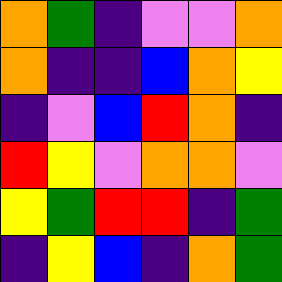[["orange", "green", "indigo", "violet", "violet", "orange"], ["orange", "indigo", "indigo", "blue", "orange", "yellow"], ["indigo", "violet", "blue", "red", "orange", "indigo"], ["red", "yellow", "violet", "orange", "orange", "violet"], ["yellow", "green", "red", "red", "indigo", "green"], ["indigo", "yellow", "blue", "indigo", "orange", "green"]]